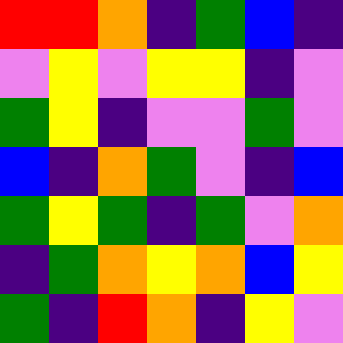[["red", "red", "orange", "indigo", "green", "blue", "indigo"], ["violet", "yellow", "violet", "yellow", "yellow", "indigo", "violet"], ["green", "yellow", "indigo", "violet", "violet", "green", "violet"], ["blue", "indigo", "orange", "green", "violet", "indigo", "blue"], ["green", "yellow", "green", "indigo", "green", "violet", "orange"], ["indigo", "green", "orange", "yellow", "orange", "blue", "yellow"], ["green", "indigo", "red", "orange", "indigo", "yellow", "violet"]]